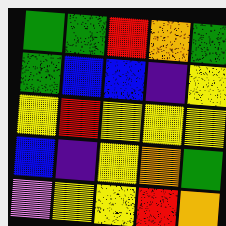[["green", "green", "red", "orange", "green"], ["green", "blue", "blue", "indigo", "yellow"], ["yellow", "red", "yellow", "yellow", "yellow"], ["blue", "indigo", "yellow", "orange", "green"], ["violet", "yellow", "yellow", "red", "orange"]]